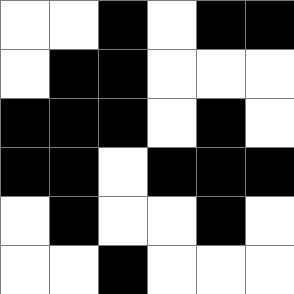[["white", "white", "black", "white", "black", "black"], ["white", "black", "black", "white", "white", "white"], ["black", "black", "black", "white", "black", "white"], ["black", "black", "white", "black", "black", "black"], ["white", "black", "white", "white", "black", "white"], ["white", "white", "black", "white", "white", "white"]]